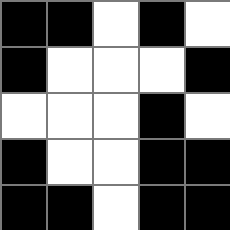[["black", "black", "white", "black", "white"], ["black", "white", "white", "white", "black"], ["white", "white", "white", "black", "white"], ["black", "white", "white", "black", "black"], ["black", "black", "white", "black", "black"]]